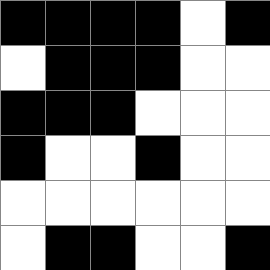[["black", "black", "black", "black", "white", "black"], ["white", "black", "black", "black", "white", "white"], ["black", "black", "black", "white", "white", "white"], ["black", "white", "white", "black", "white", "white"], ["white", "white", "white", "white", "white", "white"], ["white", "black", "black", "white", "white", "black"]]